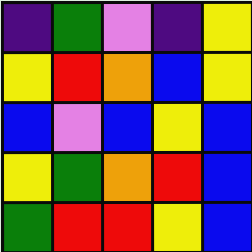[["indigo", "green", "violet", "indigo", "yellow"], ["yellow", "red", "orange", "blue", "yellow"], ["blue", "violet", "blue", "yellow", "blue"], ["yellow", "green", "orange", "red", "blue"], ["green", "red", "red", "yellow", "blue"]]